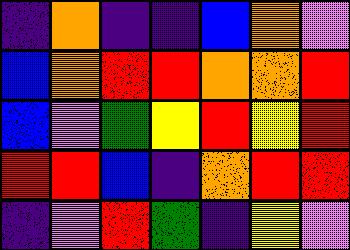[["indigo", "orange", "indigo", "indigo", "blue", "orange", "violet"], ["blue", "orange", "red", "red", "orange", "orange", "red"], ["blue", "violet", "green", "yellow", "red", "yellow", "red"], ["red", "red", "blue", "indigo", "orange", "red", "red"], ["indigo", "violet", "red", "green", "indigo", "yellow", "violet"]]